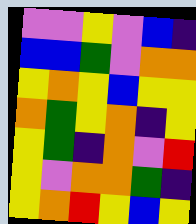[["violet", "violet", "yellow", "violet", "blue", "indigo"], ["blue", "blue", "green", "violet", "orange", "orange"], ["yellow", "orange", "yellow", "blue", "yellow", "yellow"], ["orange", "green", "yellow", "orange", "indigo", "yellow"], ["yellow", "green", "indigo", "orange", "violet", "red"], ["yellow", "violet", "orange", "orange", "green", "indigo"], ["yellow", "orange", "red", "yellow", "blue", "yellow"]]